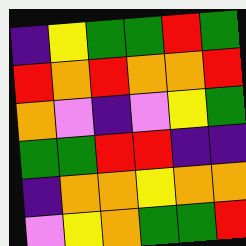[["indigo", "yellow", "green", "green", "red", "green"], ["red", "orange", "red", "orange", "orange", "red"], ["orange", "violet", "indigo", "violet", "yellow", "green"], ["green", "green", "red", "red", "indigo", "indigo"], ["indigo", "orange", "orange", "yellow", "orange", "orange"], ["violet", "yellow", "orange", "green", "green", "red"]]